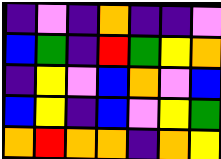[["indigo", "violet", "indigo", "orange", "indigo", "indigo", "violet"], ["blue", "green", "indigo", "red", "green", "yellow", "orange"], ["indigo", "yellow", "violet", "blue", "orange", "violet", "blue"], ["blue", "yellow", "indigo", "blue", "violet", "yellow", "green"], ["orange", "red", "orange", "orange", "indigo", "orange", "yellow"]]